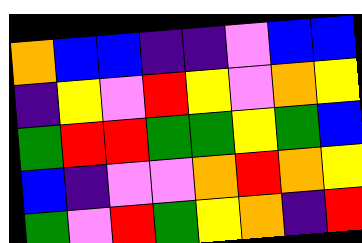[["orange", "blue", "blue", "indigo", "indigo", "violet", "blue", "blue"], ["indigo", "yellow", "violet", "red", "yellow", "violet", "orange", "yellow"], ["green", "red", "red", "green", "green", "yellow", "green", "blue"], ["blue", "indigo", "violet", "violet", "orange", "red", "orange", "yellow"], ["green", "violet", "red", "green", "yellow", "orange", "indigo", "red"]]